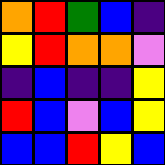[["orange", "red", "green", "blue", "indigo"], ["yellow", "red", "orange", "orange", "violet"], ["indigo", "blue", "indigo", "indigo", "yellow"], ["red", "blue", "violet", "blue", "yellow"], ["blue", "blue", "red", "yellow", "blue"]]